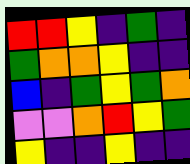[["red", "red", "yellow", "indigo", "green", "indigo"], ["green", "orange", "orange", "yellow", "indigo", "indigo"], ["blue", "indigo", "green", "yellow", "green", "orange"], ["violet", "violet", "orange", "red", "yellow", "green"], ["yellow", "indigo", "indigo", "yellow", "indigo", "indigo"]]